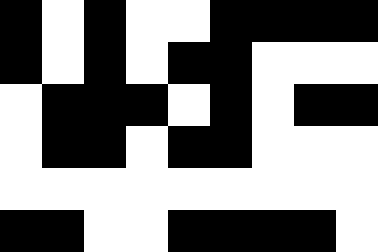[["black", "white", "black", "white", "white", "black", "black", "black", "black"], ["black", "white", "black", "white", "black", "black", "white", "white", "white"], ["white", "black", "black", "black", "white", "black", "white", "black", "black"], ["white", "black", "black", "white", "black", "black", "white", "white", "white"], ["white", "white", "white", "white", "white", "white", "white", "white", "white"], ["black", "black", "white", "white", "black", "black", "black", "black", "white"]]